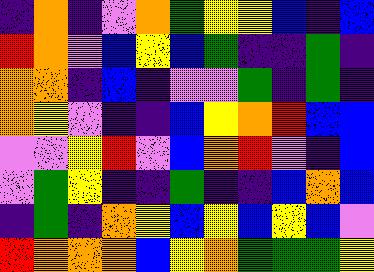[["indigo", "orange", "indigo", "violet", "orange", "green", "yellow", "yellow", "blue", "indigo", "blue"], ["red", "orange", "violet", "blue", "yellow", "blue", "green", "indigo", "indigo", "green", "indigo"], ["orange", "orange", "indigo", "blue", "indigo", "violet", "violet", "green", "indigo", "green", "indigo"], ["orange", "yellow", "violet", "indigo", "indigo", "blue", "yellow", "orange", "red", "blue", "blue"], ["violet", "violet", "yellow", "red", "violet", "blue", "orange", "red", "violet", "indigo", "blue"], ["violet", "green", "yellow", "indigo", "indigo", "green", "indigo", "indigo", "blue", "orange", "blue"], ["indigo", "green", "indigo", "orange", "yellow", "blue", "yellow", "blue", "yellow", "blue", "violet"], ["red", "orange", "orange", "orange", "blue", "yellow", "orange", "green", "green", "green", "yellow"]]